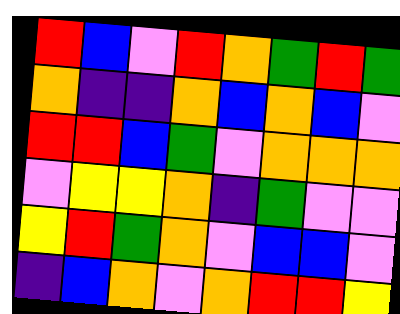[["red", "blue", "violet", "red", "orange", "green", "red", "green"], ["orange", "indigo", "indigo", "orange", "blue", "orange", "blue", "violet"], ["red", "red", "blue", "green", "violet", "orange", "orange", "orange"], ["violet", "yellow", "yellow", "orange", "indigo", "green", "violet", "violet"], ["yellow", "red", "green", "orange", "violet", "blue", "blue", "violet"], ["indigo", "blue", "orange", "violet", "orange", "red", "red", "yellow"]]